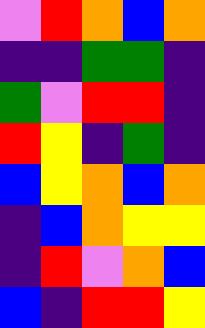[["violet", "red", "orange", "blue", "orange"], ["indigo", "indigo", "green", "green", "indigo"], ["green", "violet", "red", "red", "indigo"], ["red", "yellow", "indigo", "green", "indigo"], ["blue", "yellow", "orange", "blue", "orange"], ["indigo", "blue", "orange", "yellow", "yellow"], ["indigo", "red", "violet", "orange", "blue"], ["blue", "indigo", "red", "red", "yellow"]]